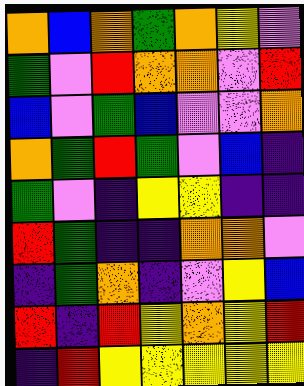[["orange", "blue", "orange", "green", "orange", "yellow", "violet"], ["green", "violet", "red", "orange", "orange", "violet", "red"], ["blue", "violet", "green", "blue", "violet", "violet", "orange"], ["orange", "green", "red", "green", "violet", "blue", "indigo"], ["green", "violet", "indigo", "yellow", "yellow", "indigo", "indigo"], ["red", "green", "indigo", "indigo", "orange", "orange", "violet"], ["indigo", "green", "orange", "indigo", "violet", "yellow", "blue"], ["red", "indigo", "red", "yellow", "orange", "yellow", "red"], ["indigo", "red", "yellow", "yellow", "yellow", "yellow", "yellow"]]